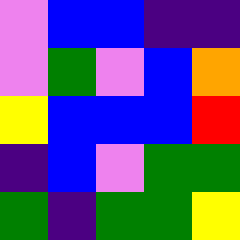[["violet", "blue", "blue", "indigo", "indigo"], ["violet", "green", "violet", "blue", "orange"], ["yellow", "blue", "blue", "blue", "red"], ["indigo", "blue", "violet", "green", "green"], ["green", "indigo", "green", "green", "yellow"]]